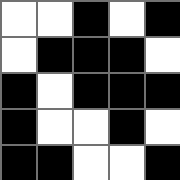[["white", "white", "black", "white", "black"], ["white", "black", "black", "black", "white"], ["black", "white", "black", "black", "black"], ["black", "white", "white", "black", "white"], ["black", "black", "white", "white", "black"]]